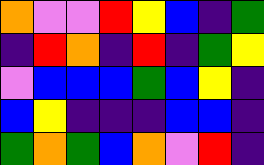[["orange", "violet", "violet", "red", "yellow", "blue", "indigo", "green"], ["indigo", "red", "orange", "indigo", "red", "indigo", "green", "yellow"], ["violet", "blue", "blue", "blue", "green", "blue", "yellow", "indigo"], ["blue", "yellow", "indigo", "indigo", "indigo", "blue", "blue", "indigo"], ["green", "orange", "green", "blue", "orange", "violet", "red", "indigo"]]